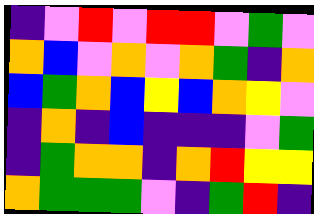[["indigo", "violet", "red", "violet", "red", "red", "violet", "green", "violet"], ["orange", "blue", "violet", "orange", "violet", "orange", "green", "indigo", "orange"], ["blue", "green", "orange", "blue", "yellow", "blue", "orange", "yellow", "violet"], ["indigo", "orange", "indigo", "blue", "indigo", "indigo", "indigo", "violet", "green"], ["indigo", "green", "orange", "orange", "indigo", "orange", "red", "yellow", "yellow"], ["orange", "green", "green", "green", "violet", "indigo", "green", "red", "indigo"]]